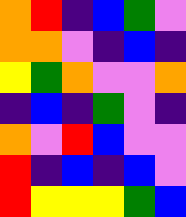[["orange", "red", "indigo", "blue", "green", "violet"], ["orange", "orange", "violet", "indigo", "blue", "indigo"], ["yellow", "green", "orange", "violet", "violet", "orange"], ["indigo", "blue", "indigo", "green", "violet", "indigo"], ["orange", "violet", "red", "blue", "violet", "violet"], ["red", "indigo", "blue", "indigo", "blue", "violet"], ["red", "yellow", "yellow", "yellow", "green", "blue"]]